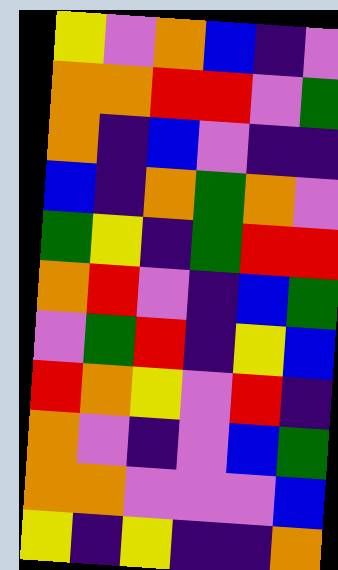[["yellow", "violet", "orange", "blue", "indigo", "violet"], ["orange", "orange", "red", "red", "violet", "green"], ["orange", "indigo", "blue", "violet", "indigo", "indigo"], ["blue", "indigo", "orange", "green", "orange", "violet"], ["green", "yellow", "indigo", "green", "red", "red"], ["orange", "red", "violet", "indigo", "blue", "green"], ["violet", "green", "red", "indigo", "yellow", "blue"], ["red", "orange", "yellow", "violet", "red", "indigo"], ["orange", "violet", "indigo", "violet", "blue", "green"], ["orange", "orange", "violet", "violet", "violet", "blue"], ["yellow", "indigo", "yellow", "indigo", "indigo", "orange"]]